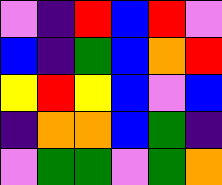[["violet", "indigo", "red", "blue", "red", "violet"], ["blue", "indigo", "green", "blue", "orange", "red"], ["yellow", "red", "yellow", "blue", "violet", "blue"], ["indigo", "orange", "orange", "blue", "green", "indigo"], ["violet", "green", "green", "violet", "green", "orange"]]